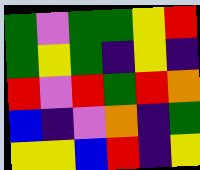[["green", "violet", "green", "green", "yellow", "red"], ["green", "yellow", "green", "indigo", "yellow", "indigo"], ["red", "violet", "red", "green", "red", "orange"], ["blue", "indigo", "violet", "orange", "indigo", "green"], ["yellow", "yellow", "blue", "red", "indigo", "yellow"]]